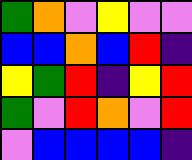[["green", "orange", "violet", "yellow", "violet", "violet"], ["blue", "blue", "orange", "blue", "red", "indigo"], ["yellow", "green", "red", "indigo", "yellow", "red"], ["green", "violet", "red", "orange", "violet", "red"], ["violet", "blue", "blue", "blue", "blue", "indigo"]]